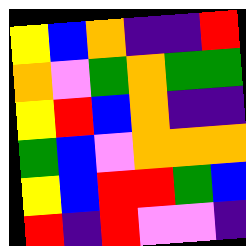[["yellow", "blue", "orange", "indigo", "indigo", "red"], ["orange", "violet", "green", "orange", "green", "green"], ["yellow", "red", "blue", "orange", "indigo", "indigo"], ["green", "blue", "violet", "orange", "orange", "orange"], ["yellow", "blue", "red", "red", "green", "blue"], ["red", "indigo", "red", "violet", "violet", "indigo"]]